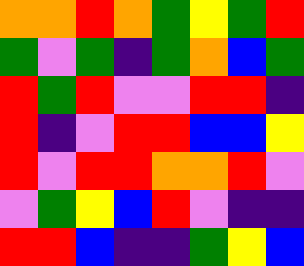[["orange", "orange", "red", "orange", "green", "yellow", "green", "red"], ["green", "violet", "green", "indigo", "green", "orange", "blue", "green"], ["red", "green", "red", "violet", "violet", "red", "red", "indigo"], ["red", "indigo", "violet", "red", "red", "blue", "blue", "yellow"], ["red", "violet", "red", "red", "orange", "orange", "red", "violet"], ["violet", "green", "yellow", "blue", "red", "violet", "indigo", "indigo"], ["red", "red", "blue", "indigo", "indigo", "green", "yellow", "blue"]]